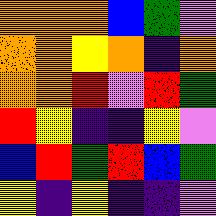[["orange", "orange", "orange", "blue", "green", "violet"], ["orange", "orange", "yellow", "orange", "indigo", "orange"], ["orange", "orange", "red", "violet", "red", "green"], ["red", "yellow", "indigo", "indigo", "yellow", "violet"], ["blue", "red", "green", "red", "blue", "green"], ["yellow", "indigo", "yellow", "indigo", "indigo", "violet"]]